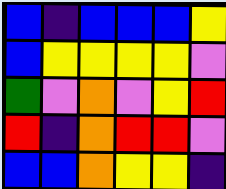[["blue", "indigo", "blue", "blue", "blue", "yellow"], ["blue", "yellow", "yellow", "yellow", "yellow", "violet"], ["green", "violet", "orange", "violet", "yellow", "red"], ["red", "indigo", "orange", "red", "red", "violet"], ["blue", "blue", "orange", "yellow", "yellow", "indigo"]]